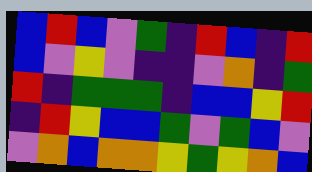[["blue", "red", "blue", "violet", "green", "indigo", "red", "blue", "indigo", "red"], ["blue", "violet", "yellow", "violet", "indigo", "indigo", "violet", "orange", "indigo", "green"], ["red", "indigo", "green", "green", "green", "indigo", "blue", "blue", "yellow", "red"], ["indigo", "red", "yellow", "blue", "blue", "green", "violet", "green", "blue", "violet"], ["violet", "orange", "blue", "orange", "orange", "yellow", "green", "yellow", "orange", "blue"]]